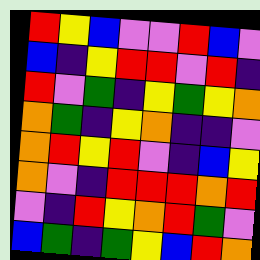[["red", "yellow", "blue", "violet", "violet", "red", "blue", "violet"], ["blue", "indigo", "yellow", "red", "red", "violet", "red", "indigo"], ["red", "violet", "green", "indigo", "yellow", "green", "yellow", "orange"], ["orange", "green", "indigo", "yellow", "orange", "indigo", "indigo", "violet"], ["orange", "red", "yellow", "red", "violet", "indigo", "blue", "yellow"], ["orange", "violet", "indigo", "red", "red", "red", "orange", "red"], ["violet", "indigo", "red", "yellow", "orange", "red", "green", "violet"], ["blue", "green", "indigo", "green", "yellow", "blue", "red", "orange"]]